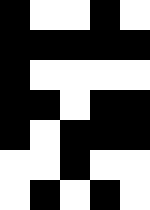[["black", "white", "white", "black", "white"], ["black", "black", "black", "black", "black"], ["black", "white", "white", "white", "white"], ["black", "black", "white", "black", "black"], ["black", "white", "black", "black", "black"], ["white", "white", "black", "white", "white"], ["white", "black", "white", "black", "white"]]